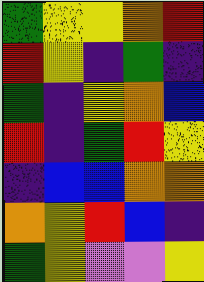[["green", "yellow", "yellow", "orange", "red"], ["red", "yellow", "indigo", "green", "indigo"], ["green", "indigo", "yellow", "orange", "blue"], ["red", "indigo", "green", "red", "yellow"], ["indigo", "blue", "blue", "orange", "orange"], ["orange", "yellow", "red", "blue", "indigo"], ["green", "yellow", "violet", "violet", "yellow"]]